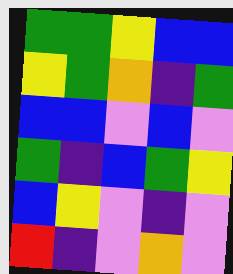[["green", "green", "yellow", "blue", "blue"], ["yellow", "green", "orange", "indigo", "green"], ["blue", "blue", "violet", "blue", "violet"], ["green", "indigo", "blue", "green", "yellow"], ["blue", "yellow", "violet", "indigo", "violet"], ["red", "indigo", "violet", "orange", "violet"]]